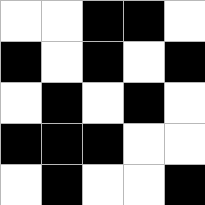[["white", "white", "black", "black", "white"], ["black", "white", "black", "white", "black"], ["white", "black", "white", "black", "white"], ["black", "black", "black", "white", "white"], ["white", "black", "white", "white", "black"]]